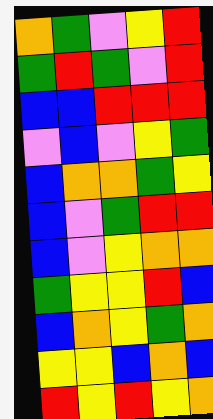[["orange", "green", "violet", "yellow", "red"], ["green", "red", "green", "violet", "red"], ["blue", "blue", "red", "red", "red"], ["violet", "blue", "violet", "yellow", "green"], ["blue", "orange", "orange", "green", "yellow"], ["blue", "violet", "green", "red", "red"], ["blue", "violet", "yellow", "orange", "orange"], ["green", "yellow", "yellow", "red", "blue"], ["blue", "orange", "yellow", "green", "orange"], ["yellow", "yellow", "blue", "orange", "blue"], ["red", "yellow", "red", "yellow", "orange"]]